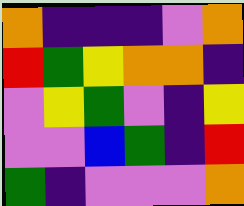[["orange", "indigo", "indigo", "indigo", "violet", "orange"], ["red", "green", "yellow", "orange", "orange", "indigo"], ["violet", "yellow", "green", "violet", "indigo", "yellow"], ["violet", "violet", "blue", "green", "indigo", "red"], ["green", "indigo", "violet", "violet", "violet", "orange"]]